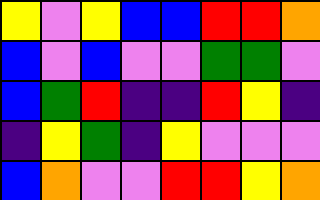[["yellow", "violet", "yellow", "blue", "blue", "red", "red", "orange"], ["blue", "violet", "blue", "violet", "violet", "green", "green", "violet"], ["blue", "green", "red", "indigo", "indigo", "red", "yellow", "indigo"], ["indigo", "yellow", "green", "indigo", "yellow", "violet", "violet", "violet"], ["blue", "orange", "violet", "violet", "red", "red", "yellow", "orange"]]